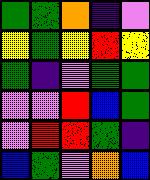[["green", "green", "orange", "indigo", "violet"], ["yellow", "green", "yellow", "red", "yellow"], ["green", "indigo", "violet", "green", "green"], ["violet", "violet", "red", "blue", "green"], ["violet", "red", "red", "green", "indigo"], ["blue", "green", "violet", "orange", "blue"]]